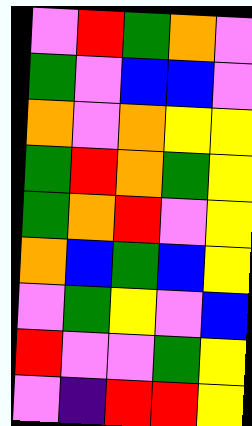[["violet", "red", "green", "orange", "violet"], ["green", "violet", "blue", "blue", "violet"], ["orange", "violet", "orange", "yellow", "yellow"], ["green", "red", "orange", "green", "yellow"], ["green", "orange", "red", "violet", "yellow"], ["orange", "blue", "green", "blue", "yellow"], ["violet", "green", "yellow", "violet", "blue"], ["red", "violet", "violet", "green", "yellow"], ["violet", "indigo", "red", "red", "yellow"]]